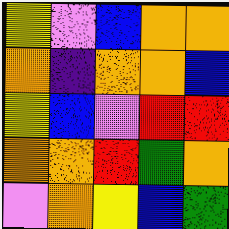[["yellow", "violet", "blue", "orange", "orange"], ["orange", "indigo", "orange", "orange", "blue"], ["yellow", "blue", "violet", "red", "red"], ["orange", "orange", "red", "green", "orange"], ["violet", "orange", "yellow", "blue", "green"]]